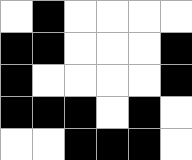[["white", "black", "white", "white", "white", "white"], ["black", "black", "white", "white", "white", "black"], ["black", "white", "white", "white", "white", "black"], ["black", "black", "black", "white", "black", "white"], ["white", "white", "black", "black", "black", "white"]]